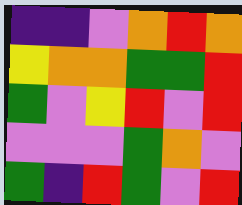[["indigo", "indigo", "violet", "orange", "red", "orange"], ["yellow", "orange", "orange", "green", "green", "red"], ["green", "violet", "yellow", "red", "violet", "red"], ["violet", "violet", "violet", "green", "orange", "violet"], ["green", "indigo", "red", "green", "violet", "red"]]